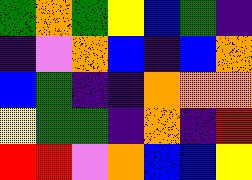[["green", "orange", "green", "yellow", "blue", "green", "indigo"], ["indigo", "violet", "orange", "blue", "indigo", "blue", "orange"], ["blue", "green", "indigo", "indigo", "orange", "orange", "orange"], ["yellow", "green", "green", "indigo", "orange", "indigo", "red"], ["red", "red", "violet", "orange", "blue", "blue", "yellow"]]